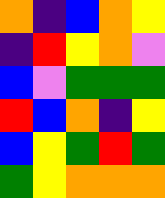[["orange", "indigo", "blue", "orange", "yellow"], ["indigo", "red", "yellow", "orange", "violet"], ["blue", "violet", "green", "green", "green"], ["red", "blue", "orange", "indigo", "yellow"], ["blue", "yellow", "green", "red", "green"], ["green", "yellow", "orange", "orange", "orange"]]